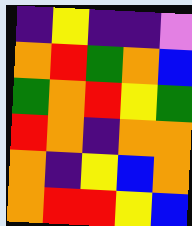[["indigo", "yellow", "indigo", "indigo", "violet"], ["orange", "red", "green", "orange", "blue"], ["green", "orange", "red", "yellow", "green"], ["red", "orange", "indigo", "orange", "orange"], ["orange", "indigo", "yellow", "blue", "orange"], ["orange", "red", "red", "yellow", "blue"]]